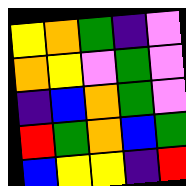[["yellow", "orange", "green", "indigo", "violet"], ["orange", "yellow", "violet", "green", "violet"], ["indigo", "blue", "orange", "green", "violet"], ["red", "green", "orange", "blue", "green"], ["blue", "yellow", "yellow", "indigo", "red"]]